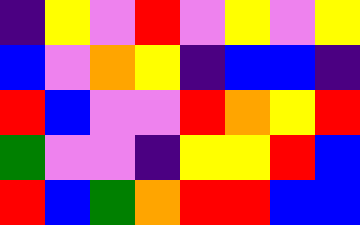[["indigo", "yellow", "violet", "red", "violet", "yellow", "violet", "yellow"], ["blue", "violet", "orange", "yellow", "indigo", "blue", "blue", "indigo"], ["red", "blue", "violet", "violet", "red", "orange", "yellow", "red"], ["green", "violet", "violet", "indigo", "yellow", "yellow", "red", "blue"], ["red", "blue", "green", "orange", "red", "red", "blue", "blue"]]